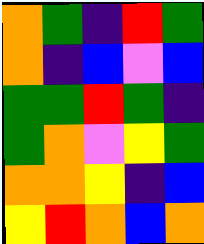[["orange", "green", "indigo", "red", "green"], ["orange", "indigo", "blue", "violet", "blue"], ["green", "green", "red", "green", "indigo"], ["green", "orange", "violet", "yellow", "green"], ["orange", "orange", "yellow", "indigo", "blue"], ["yellow", "red", "orange", "blue", "orange"]]